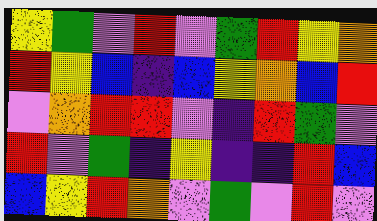[["yellow", "green", "violet", "red", "violet", "green", "red", "yellow", "orange"], ["red", "yellow", "blue", "indigo", "blue", "yellow", "orange", "blue", "red"], ["violet", "orange", "red", "red", "violet", "indigo", "red", "green", "violet"], ["red", "violet", "green", "indigo", "yellow", "indigo", "indigo", "red", "blue"], ["blue", "yellow", "red", "orange", "violet", "green", "violet", "red", "violet"]]